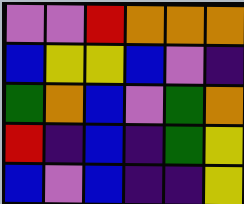[["violet", "violet", "red", "orange", "orange", "orange"], ["blue", "yellow", "yellow", "blue", "violet", "indigo"], ["green", "orange", "blue", "violet", "green", "orange"], ["red", "indigo", "blue", "indigo", "green", "yellow"], ["blue", "violet", "blue", "indigo", "indigo", "yellow"]]